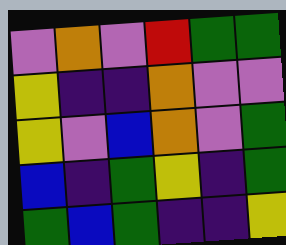[["violet", "orange", "violet", "red", "green", "green"], ["yellow", "indigo", "indigo", "orange", "violet", "violet"], ["yellow", "violet", "blue", "orange", "violet", "green"], ["blue", "indigo", "green", "yellow", "indigo", "green"], ["green", "blue", "green", "indigo", "indigo", "yellow"]]